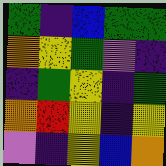[["green", "indigo", "blue", "green", "green"], ["orange", "yellow", "green", "violet", "indigo"], ["indigo", "green", "yellow", "indigo", "green"], ["orange", "red", "yellow", "indigo", "yellow"], ["violet", "indigo", "yellow", "blue", "orange"]]